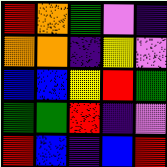[["red", "orange", "green", "violet", "indigo"], ["orange", "orange", "indigo", "yellow", "violet"], ["blue", "blue", "yellow", "red", "green"], ["green", "green", "red", "indigo", "violet"], ["red", "blue", "indigo", "blue", "red"]]